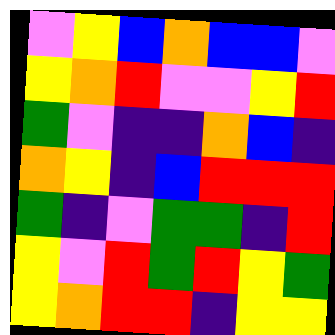[["violet", "yellow", "blue", "orange", "blue", "blue", "violet"], ["yellow", "orange", "red", "violet", "violet", "yellow", "red"], ["green", "violet", "indigo", "indigo", "orange", "blue", "indigo"], ["orange", "yellow", "indigo", "blue", "red", "red", "red"], ["green", "indigo", "violet", "green", "green", "indigo", "red"], ["yellow", "violet", "red", "green", "red", "yellow", "green"], ["yellow", "orange", "red", "red", "indigo", "yellow", "yellow"]]